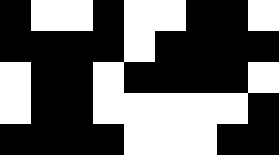[["black", "white", "white", "black", "white", "white", "black", "black", "white"], ["black", "black", "black", "black", "white", "black", "black", "black", "black"], ["white", "black", "black", "white", "black", "black", "black", "black", "white"], ["white", "black", "black", "white", "white", "white", "white", "white", "black"], ["black", "black", "black", "black", "white", "white", "white", "black", "black"]]